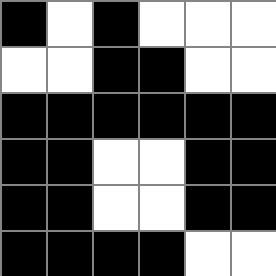[["black", "white", "black", "white", "white", "white"], ["white", "white", "black", "black", "white", "white"], ["black", "black", "black", "black", "black", "black"], ["black", "black", "white", "white", "black", "black"], ["black", "black", "white", "white", "black", "black"], ["black", "black", "black", "black", "white", "white"]]